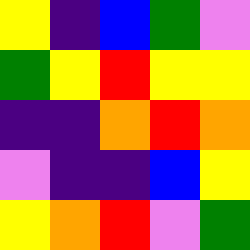[["yellow", "indigo", "blue", "green", "violet"], ["green", "yellow", "red", "yellow", "yellow"], ["indigo", "indigo", "orange", "red", "orange"], ["violet", "indigo", "indigo", "blue", "yellow"], ["yellow", "orange", "red", "violet", "green"]]